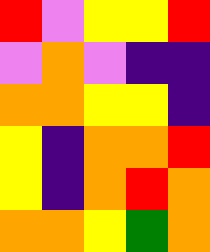[["red", "violet", "yellow", "yellow", "red"], ["violet", "orange", "violet", "indigo", "indigo"], ["orange", "orange", "yellow", "yellow", "indigo"], ["yellow", "indigo", "orange", "orange", "red"], ["yellow", "indigo", "orange", "red", "orange"], ["orange", "orange", "yellow", "green", "orange"]]